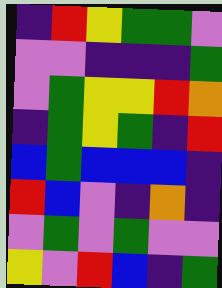[["indigo", "red", "yellow", "green", "green", "violet"], ["violet", "violet", "indigo", "indigo", "indigo", "green"], ["violet", "green", "yellow", "yellow", "red", "orange"], ["indigo", "green", "yellow", "green", "indigo", "red"], ["blue", "green", "blue", "blue", "blue", "indigo"], ["red", "blue", "violet", "indigo", "orange", "indigo"], ["violet", "green", "violet", "green", "violet", "violet"], ["yellow", "violet", "red", "blue", "indigo", "green"]]